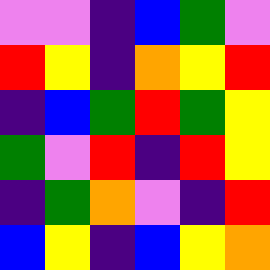[["violet", "violet", "indigo", "blue", "green", "violet"], ["red", "yellow", "indigo", "orange", "yellow", "red"], ["indigo", "blue", "green", "red", "green", "yellow"], ["green", "violet", "red", "indigo", "red", "yellow"], ["indigo", "green", "orange", "violet", "indigo", "red"], ["blue", "yellow", "indigo", "blue", "yellow", "orange"]]